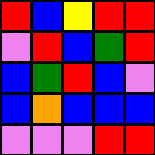[["red", "blue", "yellow", "red", "red"], ["violet", "red", "blue", "green", "red"], ["blue", "green", "red", "blue", "violet"], ["blue", "orange", "blue", "blue", "blue"], ["violet", "violet", "violet", "red", "red"]]